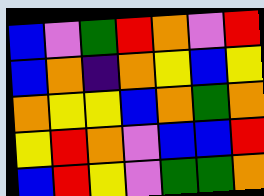[["blue", "violet", "green", "red", "orange", "violet", "red"], ["blue", "orange", "indigo", "orange", "yellow", "blue", "yellow"], ["orange", "yellow", "yellow", "blue", "orange", "green", "orange"], ["yellow", "red", "orange", "violet", "blue", "blue", "red"], ["blue", "red", "yellow", "violet", "green", "green", "orange"]]